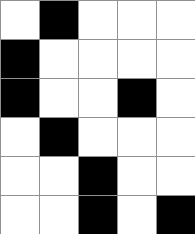[["white", "black", "white", "white", "white"], ["black", "white", "white", "white", "white"], ["black", "white", "white", "black", "white"], ["white", "black", "white", "white", "white"], ["white", "white", "black", "white", "white"], ["white", "white", "black", "white", "black"]]